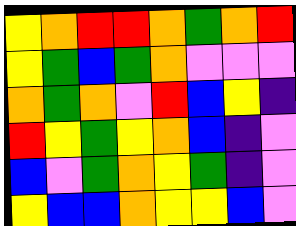[["yellow", "orange", "red", "red", "orange", "green", "orange", "red"], ["yellow", "green", "blue", "green", "orange", "violet", "violet", "violet"], ["orange", "green", "orange", "violet", "red", "blue", "yellow", "indigo"], ["red", "yellow", "green", "yellow", "orange", "blue", "indigo", "violet"], ["blue", "violet", "green", "orange", "yellow", "green", "indigo", "violet"], ["yellow", "blue", "blue", "orange", "yellow", "yellow", "blue", "violet"]]